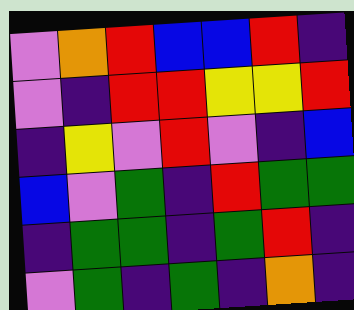[["violet", "orange", "red", "blue", "blue", "red", "indigo"], ["violet", "indigo", "red", "red", "yellow", "yellow", "red"], ["indigo", "yellow", "violet", "red", "violet", "indigo", "blue"], ["blue", "violet", "green", "indigo", "red", "green", "green"], ["indigo", "green", "green", "indigo", "green", "red", "indigo"], ["violet", "green", "indigo", "green", "indigo", "orange", "indigo"]]